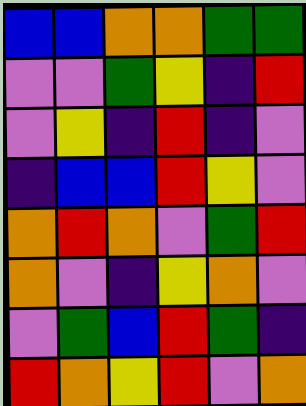[["blue", "blue", "orange", "orange", "green", "green"], ["violet", "violet", "green", "yellow", "indigo", "red"], ["violet", "yellow", "indigo", "red", "indigo", "violet"], ["indigo", "blue", "blue", "red", "yellow", "violet"], ["orange", "red", "orange", "violet", "green", "red"], ["orange", "violet", "indigo", "yellow", "orange", "violet"], ["violet", "green", "blue", "red", "green", "indigo"], ["red", "orange", "yellow", "red", "violet", "orange"]]